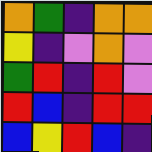[["orange", "green", "indigo", "orange", "orange"], ["yellow", "indigo", "violet", "orange", "violet"], ["green", "red", "indigo", "red", "violet"], ["red", "blue", "indigo", "red", "red"], ["blue", "yellow", "red", "blue", "indigo"]]